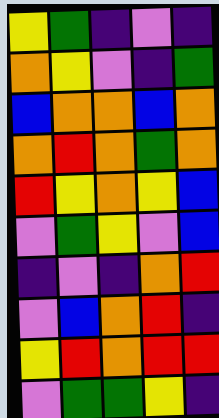[["yellow", "green", "indigo", "violet", "indigo"], ["orange", "yellow", "violet", "indigo", "green"], ["blue", "orange", "orange", "blue", "orange"], ["orange", "red", "orange", "green", "orange"], ["red", "yellow", "orange", "yellow", "blue"], ["violet", "green", "yellow", "violet", "blue"], ["indigo", "violet", "indigo", "orange", "red"], ["violet", "blue", "orange", "red", "indigo"], ["yellow", "red", "orange", "red", "red"], ["violet", "green", "green", "yellow", "indigo"]]